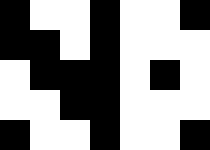[["black", "white", "white", "black", "white", "white", "black"], ["black", "black", "white", "black", "white", "white", "white"], ["white", "black", "black", "black", "white", "black", "white"], ["white", "white", "black", "black", "white", "white", "white"], ["black", "white", "white", "black", "white", "white", "black"]]